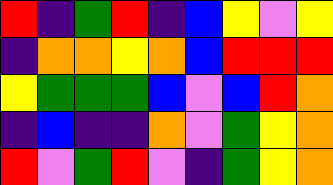[["red", "indigo", "green", "red", "indigo", "blue", "yellow", "violet", "yellow"], ["indigo", "orange", "orange", "yellow", "orange", "blue", "red", "red", "red"], ["yellow", "green", "green", "green", "blue", "violet", "blue", "red", "orange"], ["indigo", "blue", "indigo", "indigo", "orange", "violet", "green", "yellow", "orange"], ["red", "violet", "green", "red", "violet", "indigo", "green", "yellow", "orange"]]